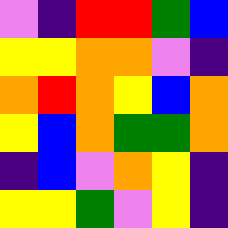[["violet", "indigo", "red", "red", "green", "blue"], ["yellow", "yellow", "orange", "orange", "violet", "indigo"], ["orange", "red", "orange", "yellow", "blue", "orange"], ["yellow", "blue", "orange", "green", "green", "orange"], ["indigo", "blue", "violet", "orange", "yellow", "indigo"], ["yellow", "yellow", "green", "violet", "yellow", "indigo"]]